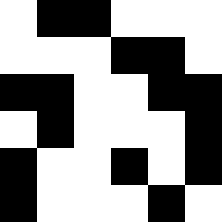[["white", "black", "black", "white", "white", "white"], ["white", "white", "white", "black", "black", "white"], ["black", "black", "white", "white", "black", "black"], ["white", "black", "white", "white", "white", "black"], ["black", "white", "white", "black", "white", "black"], ["black", "white", "white", "white", "black", "white"]]